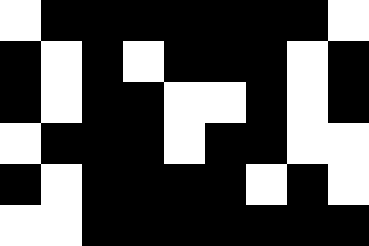[["white", "black", "black", "black", "black", "black", "black", "black", "white"], ["black", "white", "black", "white", "black", "black", "black", "white", "black"], ["black", "white", "black", "black", "white", "white", "black", "white", "black"], ["white", "black", "black", "black", "white", "black", "black", "white", "white"], ["black", "white", "black", "black", "black", "black", "white", "black", "white"], ["white", "white", "black", "black", "black", "black", "black", "black", "black"]]